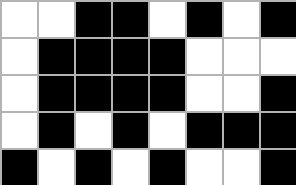[["white", "white", "black", "black", "white", "black", "white", "black"], ["white", "black", "black", "black", "black", "white", "white", "white"], ["white", "black", "black", "black", "black", "white", "white", "black"], ["white", "black", "white", "black", "white", "black", "black", "black"], ["black", "white", "black", "white", "black", "white", "white", "black"]]